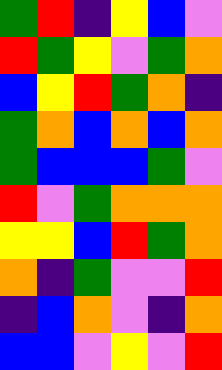[["green", "red", "indigo", "yellow", "blue", "violet"], ["red", "green", "yellow", "violet", "green", "orange"], ["blue", "yellow", "red", "green", "orange", "indigo"], ["green", "orange", "blue", "orange", "blue", "orange"], ["green", "blue", "blue", "blue", "green", "violet"], ["red", "violet", "green", "orange", "orange", "orange"], ["yellow", "yellow", "blue", "red", "green", "orange"], ["orange", "indigo", "green", "violet", "violet", "red"], ["indigo", "blue", "orange", "violet", "indigo", "orange"], ["blue", "blue", "violet", "yellow", "violet", "red"]]